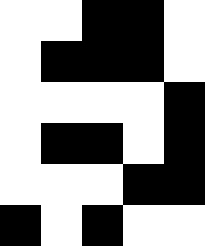[["white", "white", "black", "black", "white"], ["white", "black", "black", "black", "white"], ["white", "white", "white", "white", "black"], ["white", "black", "black", "white", "black"], ["white", "white", "white", "black", "black"], ["black", "white", "black", "white", "white"]]